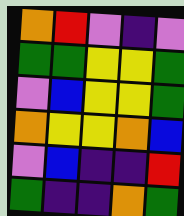[["orange", "red", "violet", "indigo", "violet"], ["green", "green", "yellow", "yellow", "green"], ["violet", "blue", "yellow", "yellow", "green"], ["orange", "yellow", "yellow", "orange", "blue"], ["violet", "blue", "indigo", "indigo", "red"], ["green", "indigo", "indigo", "orange", "green"]]